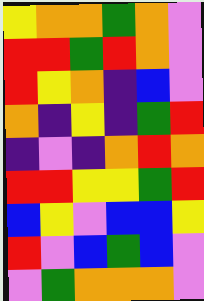[["yellow", "orange", "orange", "green", "orange", "violet"], ["red", "red", "green", "red", "orange", "violet"], ["red", "yellow", "orange", "indigo", "blue", "violet"], ["orange", "indigo", "yellow", "indigo", "green", "red"], ["indigo", "violet", "indigo", "orange", "red", "orange"], ["red", "red", "yellow", "yellow", "green", "red"], ["blue", "yellow", "violet", "blue", "blue", "yellow"], ["red", "violet", "blue", "green", "blue", "violet"], ["violet", "green", "orange", "orange", "orange", "violet"]]